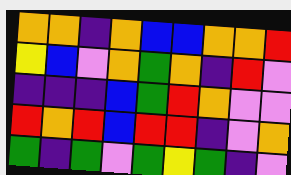[["orange", "orange", "indigo", "orange", "blue", "blue", "orange", "orange", "red"], ["yellow", "blue", "violet", "orange", "green", "orange", "indigo", "red", "violet"], ["indigo", "indigo", "indigo", "blue", "green", "red", "orange", "violet", "violet"], ["red", "orange", "red", "blue", "red", "red", "indigo", "violet", "orange"], ["green", "indigo", "green", "violet", "green", "yellow", "green", "indigo", "violet"]]